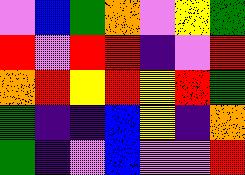[["violet", "blue", "green", "orange", "violet", "yellow", "green"], ["red", "violet", "red", "red", "indigo", "violet", "red"], ["orange", "red", "yellow", "red", "yellow", "red", "green"], ["green", "indigo", "indigo", "blue", "yellow", "indigo", "orange"], ["green", "indigo", "violet", "blue", "violet", "violet", "red"]]